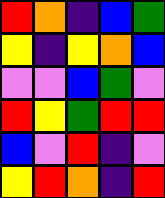[["red", "orange", "indigo", "blue", "green"], ["yellow", "indigo", "yellow", "orange", "blue"], ["violet", "violet", "blue", "green", "violet"], ["red", "yellow", "green", "red", "red"], ["blue", "violet", "red", "indigo", "violet"], ["yellow", "red", "orange", "indigo", "red"]]